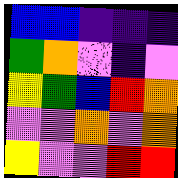[["blue", "blue", "indigo", "indigo", "indigo"], ["green", "orange", "violet", "indigo", "violet"], ["yellow", "green", "blue", "red", "orange"], ["violet", "violet", "orange", "violet", "orange"], ["yellow", "violet", "violet", "red", "red"]]